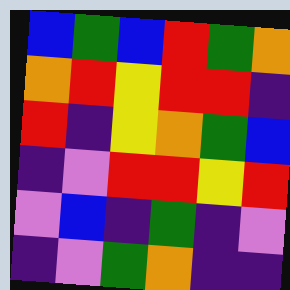[["blue", "green", "blue", "red", "green", "orange"], ["orange", "red", "yellow", "red", "red", "indigo"], ["red", "indigo", "yellow", "orange", "green", "blue"], ["indigo", "violet", "red", "red", "yellow", "red"], ["violet", "blue", "indigo", "green", "indigo", "violet"], ["indigo", "violet", "green", "orange", "indigo", "indigo"]]